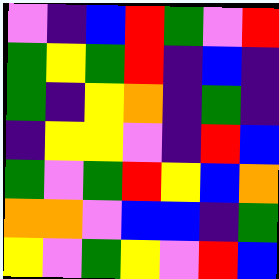[["violet", "indigo", "blue", "red", "green", "violet", "red"], ["green", "yellow", "green", "red", "indigo", "blue", "indigo"], ["green", "indigo", "yellow", "orange", "indigo", "green", "indigo"], ["indigo", "yellow", "yellow", "violet", "indigo", "red", "blue"], ["green", "violet", "green", "red", "yellow", "blue", "orange"], ["orange", "orange", "violet", "blue", "blue", "indigo", "green"], ["yellow", "violet", "green", "yellow", "violet", "red", "blue"]]